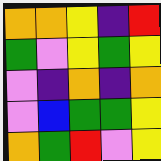[["orange", "orange", "yellow", "indigo", "red"], ["green", "violet", "yellow", "green", "yellow"], ["violet", "indigo", "orange", "indigo", "orange"], ["violet", "blue", "green", "green", "yellow"], ["orange", "green", "red", "violet", "yellow"]]